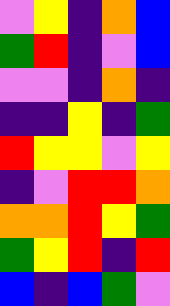[["violet", "yellow", "indigo", "orange", "blue"], ["green", "red", "indigo", "violet", "blue"], ["violet", "violet", "indigo", "orange", "indigo"], ["indigo", "indigo", "yellow", "indigo", "green"], ["red", "yellow", "yellow", "violet", "yellow"], ["indigo", "violet", "red", "red", "orange"], ["orange", "orange", "red", "yellow", "green"], ["green", "yellow", "red", "indigo", "red"], ["blue", "indigo", "blue", "green", "violet"]]